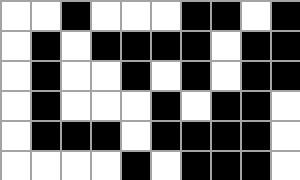[["white", "white", "black", "white", "white", "white", "black", "black", "white", "black"], ["white", "black", "white", "black", "black", "black", "black", "white", "black", "black"], ["white", "black", "white", "white", "black", "white", "black", "white", "black", "black"], ["white", "black", "white", "white", "white", "black", "white", "black", "black", "white"], ["white", "black", "black", "black", "white", "black", "black", "black", "black", "white"], ["white", "white", "white", "white", "black", "white", "black", "black", "black", "white"]]